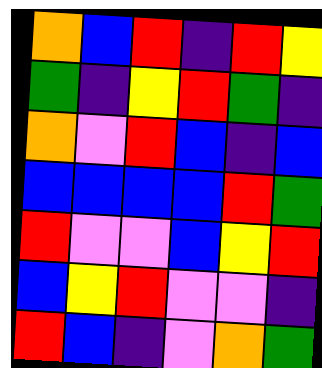[["orange", "blue", "red", "indigo", "red", "yellow"], ["green", "indigo", "yellow", "red", "green", "indigo"], ["orange", "violet", "red", "blue", "indigo", "blue"], ["blue", "blue", "blue", "blue", "red", "green"], ["red", "violet", "violet", "blue", "yellow", "red"], ["blue", "yellow", "red", "violet", "violet", "indigo"], ["red", "blue", "indigo", "violet", "orange", "green"]]